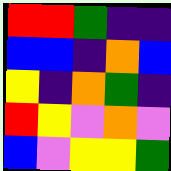[["red", "red", "green", "indigo", "indigo"], ["blue", "blue", "indigo", "orange", "blue"], ["yellow", "indigo", "orange", "green", "indigo"], ["red", "yellow", "violet", "orange", "violet"], ["blue", "violet", "yellow", "yellow", "green"]]